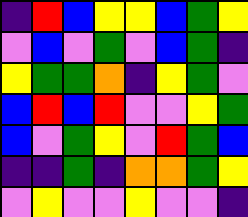[["indigo", "red", "blue", "yellow", "yellow", "blue", "green", "yellow"], ["violet", "blue", "violet", "green", "violet", "blue", "green", "indigo"], ["yellow", "green", "green", "orange", "indigo", "yellow", "green", "violet"], ["blue", "red", "blue", "red", "violet", "violet", "yellow", "green"], ["blue", "violet", "green", "yellow", "violet", "red", "green", "blue"], ["indigo", "indigo", "green", "indigo", "orange", "orange", "green", "yellow"], ["violet", "yellow", "violet", "violet", "yellow", "violet", "violet", "indigo"]]